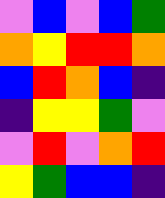[["violet", "blue", "violet", "blue", "green"], ["orange", "yellow", "red", "red", "orange"], ["blue", "red", "orange", "blue", "indigo"], ["indigo", "yellow", "yellow", "green", "violet"], ["violet", "red", "violet", "orange", "red"], ["yellow", "green", "blue", "blue", "indigo"]]